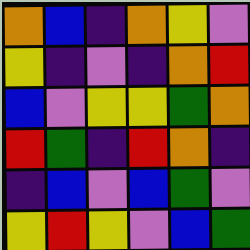[["orange", "blue", "indigo", "orange", "yellow", "violet"], ["yellow", "indigo", "violet", "indigo", "orange", "red"], ["blue", "violet", "yellow", "yellow", "green", "orange"], ["red", "green", "indigo", "red", "orange", "indigo"], ["indigo", "blue", "violet", "blue", "green", "violet"], ["yellow", "red", "yellow", "violet", "blue", "green"]]